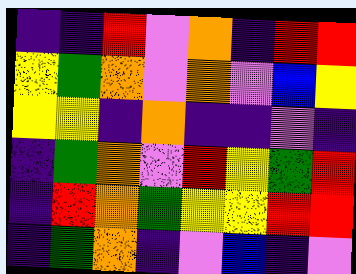[["indigo", "indigo", "red", "violet", "orange", "indigo", "red", "red"], ["yellow", "green", "orange", "violet", "orange", "violet", "blue", "yellow"], ["yellow", "yellow", "indigo", "orange", "indigo", "indigo", "violet", "indigo"], ["indigo", "green", "orange", "violet", "red", "yellow", "green", "red"], ["indigo", "red", "orange", "green", "yellow", "yellow", "red", "red"], ["indigo", "green", "orange", "indigo", "violet", "blue", "indigo", "violet"]]